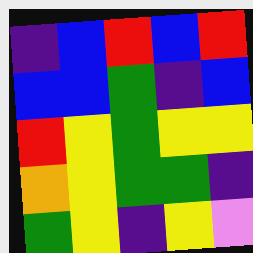[["indigo", "blue", "red", "blue", "red"], ["blue", "blue", "green", "indigo", "blue"], ["red", "yellow", "green", "yellow", "yellow"], ["orange", "yellow", "green", "green", "indigo"], ["green", "yellow", "indigo", "yellow", "violet"]]